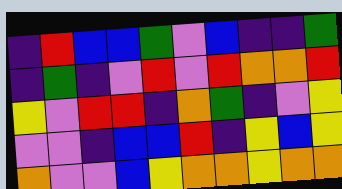[["indigo", "red", "blue", "blue", "green", "violet", "blue", "indigo", "indigo", "green"], ["indigo", "green", "indigo", "violet", "red", "violet", "red", "orange", "orange", "red"], ["yellow", "violet", "red", "red", "indigo", "orange", "green", "indigo", "violet", "yellow"], ["violet", "violet", "indigo", "blue", "blue", "red", "indigo", "yellow", "blue", "yellow"], ["orange", "violet", "violet", "blue", "yellow", "orange", "orange", "yellow", "orange", "orange"]]